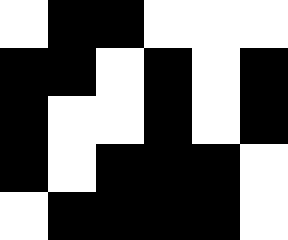[["white", "black", "black", "white", "white", "white"], ["black", "black", "white", "black", "white", "black"], ["black", "white", "white", "black", "white", "black"], ["black", "white", "black", "black", "black", "white"], ["white", "black", "black", "black", "black", "white"]]